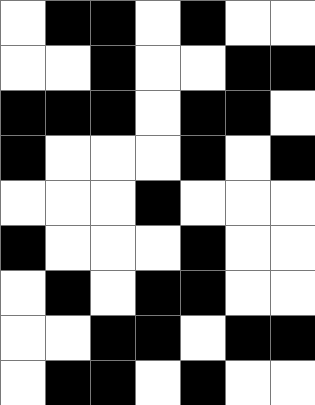[["white", "black", "black", "white", "black", "white", "white"], ["white", "white", "black", "white", "white", "black", "black"], ["black", "black", "black", "white", "black", "black", "white"], ["black", "white", "white", "white", "black", "white", "black"], ["white", "white", "white", "black", "white", "white", "white"], ["black", "white", "white", "white", "black", "white", "white"], ["white", "black", "white", "black", "black", "white", "white"], ["white", "white", "black", "black", "white", "black", "black"], ["white", "black", "black", "white", "black", "white", "white"]]